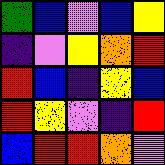[["green", "blue", "violet", "blue", "yellow"], ["indigo", "violet", "yellow", "orange", "red"], ["red", "blue", "indigo", "yellow", "blue"], ["red", "yellow", "violet", "indigo", "red"], ["blue", "red", "red", "orange", "violet"]]